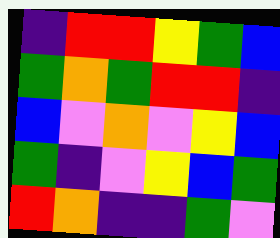[["indigo", "red", "red", "yellow", "green", "blue"], ["green", "orange", "green", "red", "red", "indigo"], ["blue", "violet", "orange", "violet", "yellow", "blue"], ["green", "indigo", "violet", "yellow", "blue", "green"], ["red", "orange", "indigo", "indigo", "green", "violet"]]